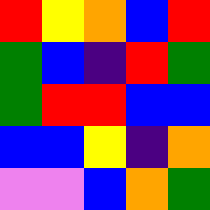[["red", "yellow", "orange", "blue", "red"], ["green", "blue", "indigo", "red", "green"], ["green", "red", "red", "blue", "blue"], ["blue", "blue", "yellow", "indigo", "orange"], ["violet", "violet", "blue", "orange", "green"]]